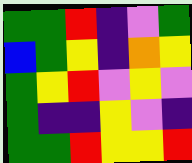[["green", "green", "red", "indigo", "violet", "green"], ["blue", "green", "yellow", "indigo", "orange", "yellow"], ["green", "yellow", "red", "violet", "yellow", "violet"], ["green", "indigo", "indigo", "yellow", "violet", "indigo"], ["green", "green", "red", "yellow", "yellow", "red"]]